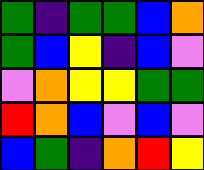[["green", "indigo", "green", "green", "blue", "orange"], ["green", "blue", "yellow", "indigo", "blue", "violet"], ["violet", "orange", "yellow", "yellow", "green", "green"], ["red", "orange", "blue", "violet", "blue", "violet"], ["blue", "green", "indigo", "orange", "red", "yellow"]]